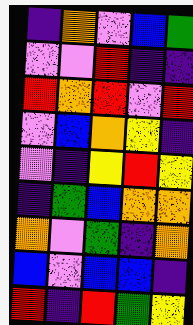[["indigo", "orange", "violet", "blue", "green"], ["violet", "violet", "red", "indigo", "indigo"], ["red", "orange", "red", "violet", "red"], ["violet", "blue", "orange", "yellow", "indigo"], ["violet", "indigo", "yellow", "red", "yellow"], ["indigo", "green", "blue", "orange", "orange"], ["orange", "violet", "green", "indigo", "orange"], ["blue", "violet", "blue", "blue", "indigo"], ["red", "indigo", "red", "green", "yellow"]]